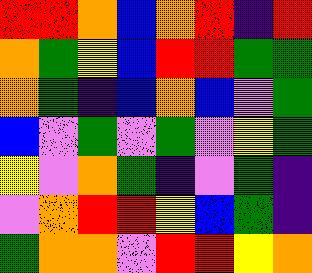[["red", "red", "orange", "blue", "orange", "red", "indigo", "red"], ["orange", "green", "yellow", "blue", "red", "red", "green", "green"], ["orange", "green", "indigo", "blue", "orange", "blue", "violet", "green"], ["blue", "violet", "green", "violet", "green", "violet", "yellow", "green"], ["yellow", "violet", "orange", "green", "indigo", "violet", "green", "indigo"], ["violet", "orange", "red", "red", "yellow", "blue", "green", "indigo"], ["green", "orange", "orange", "violet", "red", "red", "yellow", "orange"]]